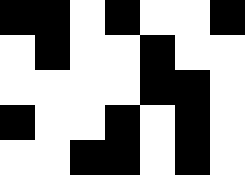[["black", "black", "white", "black", "white", "white", "black"], ["white", "black", "white", "white", "black", "white", "white"], ["white", "white", "white", "white", "black", "black", "white"], ["black", "white", "white", "black", "white", "black", "white"], ["white", "white", "black", "black", "white", "black", "white"]]